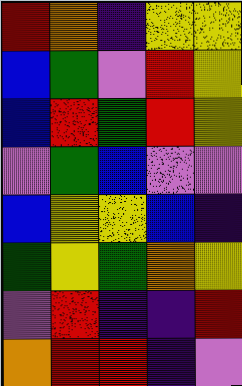[["red", "orange", "indigo", "yellow", "yellow"], ["blue", "green", "violet", "red", "yellow"], ["blue", "red", "green", "red", "yellow"], ["violet", "green", "blue", "violet", "violet"], ["blue", "yellow", "yellow", "blue", "indigo"], ["green", "yellow", "green", "orange", "yellow"], ["violet", "red", "indigo", "indigo", "red"], ["orange", "red", "red", "indigo", "violet"]]